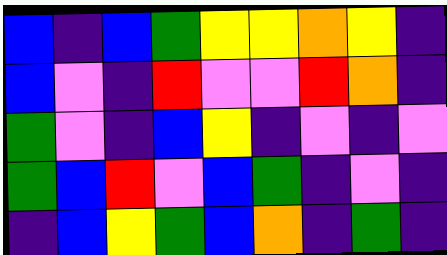[["blue", "indigo", "blue", "green", "yellow", "yellow", "orange", "yellow", "indigo"], ["blue", "violet", "indigo", "red", "violet", "violet", "red", "orange", "indigo"], ["green", "violet", "indigo", "blue", "yellow", "indigo", "violet", "indigo", "violet"], ["green", "blue", "red", "violet", "blue", "green", "indigo", "violet", "indigo"], ["indigo", "blue", "yellow", "green", "blue", "orange", "indigo", "green", "indigo"]]